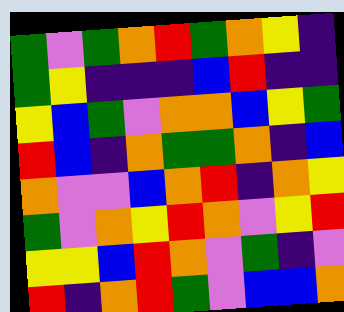[["green", "violet", "green", "orange", "red", "green", "orange", "yellow", "indigo"], ["green", "yellow", "indigo", "indigo", "indigo", "blue", "red", "indigo", "indigo"], ["yellow", "blue", "green", "violet", "orange", "orange", "blue", "yellow", "green"], ["red", "blue", "indigo", "orange", "green", "green", "orange", "indigo", "blue"], ["orange", "violet", "violet", "blue", "orange", "red", "indigo", "orange", "yellow"], ["green", "violet", "orange", "yellow", "red", "orange", "violet", "yellow", "red"], ["yellow", "yellow", "blue", "red", "orange", "violet", "green", "indigo", "violet"], ["red", "indigo", "orange", "red", "green", "violet", "blue", "blue", "orange"]]